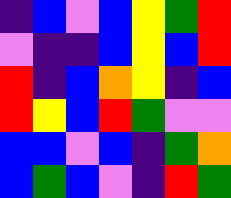[["indigo", "blue", "violet", "blue", "yellow", "green", "red"], ["violet", "indigo", "indigo", "blue", "yellow", "blue", "red"], ["red", "indigo", "blue", "orange", "yellow", "indigo", "blue"], ["red", "yellow", "blue", "red", "green", "violet", "violet"], ["blue", "blue", "violet", "blue", "indigo", "green", "orange"], ["blue", "green", "blue", "violet", "indigo", "red", "green"]]